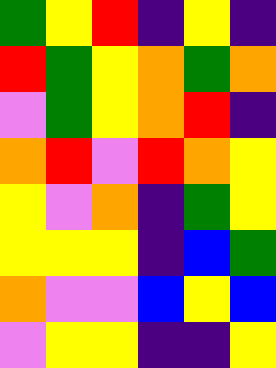[["green", "yellow", "red", "indigo", "yellow", "indigo"], ["red", "green", "yellow", "orange", "green", "orange"], ["violet", "green", "yellow", "orange", "red", "indigo"], ["orange", "red", "violet", "red", "orange", "yellow"], ["yellow", "violet", "orange", "indigo", "green", "yellow"], ["yellow", "yellow", "yellow", "indigo", "blue", "green"], ["orange", "violet", "violet", "blue", "yellow", "blue"], ["violet", "yellow", "yellow", "indigo", "indigo", "yellow"]]